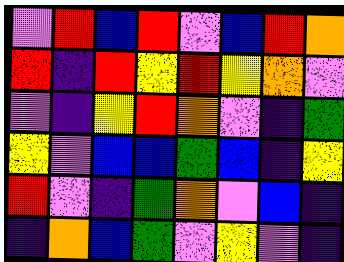[["violet", "red", "blue", "red", "violet", "blue", "red", "orange"], ["red", "indigo", "red", "yellow", "red", "yellow", "orange", "violet"], ["violet", "indigo", "yellow", "red", "orange", "violet", "indigo", "green"], ["yellow", "violet", "blue", "blue", "green", "blue", "indigo", "yellow"], ["red", "violet", "indigo", "green", "orange", "violet", "blue", "indigo"], ["indigo", "orange", "blue", "green", "violet", "yellow", "violet", "indigo"]]